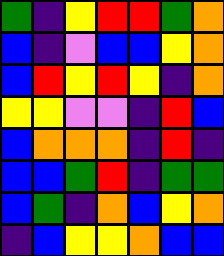[["green", "indigo", "yellow", "red", "red", "green", "orange"], ["blue", "indigo", "violet", "blue", "blue", "yellow", "orange"], ["blue", "red", "yellow", "red", "yellow", "indigo", "orange"], ["yellow", "yellow", "violet", "violet", "indigo", "red", "blue"], ["blue", "orange", "orange", "orange", "indigo", "red", "indigo"], ["blue", "blue", "green", "red", "indigo", "green", "green"], ["blue", "green", "indigo", "orange", "blue", "yellow", "orange"], ["indigo", "blue", "yellow", "yellow", "orange", "blue", "blue"]]